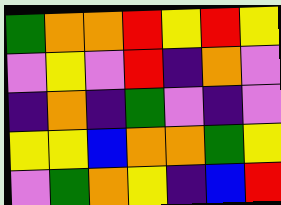[["green", "orange", "orange", "red", "yellow", "red", "yellow"], ["violet", "yellow", "violet", "red", "indigo", "orange", "violet"], ["indigo", "orange", "indigo", "green", "violet", "indigo", "violet"], ["yellow", "yellow", "blue", "orange", "orange", "green", "yellow"], ["violet", "green", "orange", "yellow", "indigo", "blue", "red"]]